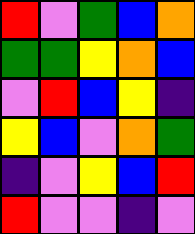[["red", "violet", "green", "blue", "orange"], ["green", "green", "yellow", "orange", "blue"], ["violet", "red", "blue", "yellow", "indigo"], ["yellow", "blue", "violet", "orange", "green"], ["indigo", "violet", "yellow", "blue", "red"], ["red", "violet", "violet", "indigo", "violet"]]